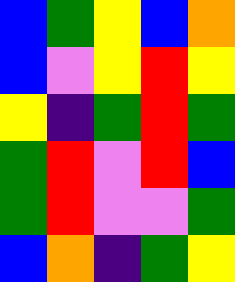[["blue", "green", "yellow", "blue", "orange"], ["blue", "violet", "yellow", "red", "yellow"], ["yellow", "indigo", "green", "red", "green"], ["green", "red", "violet", "red", "blue"], ["green", "red", "violet", "violet", "green"], ["blue", "orange", "indigo", "green", "yellow"]]